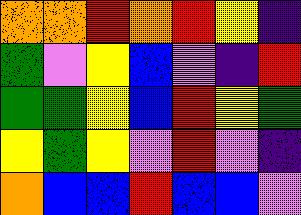[["orange", "orange", "red", "orange", "red", "yellow", "indigo"], ["green", "violet", "yellow", "blue", "violet", "indigo", "red"], ["green", "green", "yellow", "blue", "red", "yellow", "green"], ["yellow", "green", "yellow", "violet", "red", "violet", "indigo"], ["orange", "blue", "blue", "red", "blue", "blue", "violet"]]